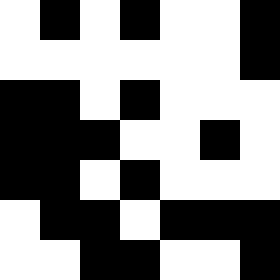[["white", "black", "white", "black", "white", "white", "black"], ["white", "white", "white", "white", "white", "white", "black"], ["black", "black", "white", "black", "white", "white", "white"], ["black", "black", "black", "white", "white", "black", "white"], ["black", "black", "white", "black", "white", "white", "white"], ["white", "black", "black", "white", "black", "black", "black"], ["white", "white", "black", "black", "white", "white", "black"]]